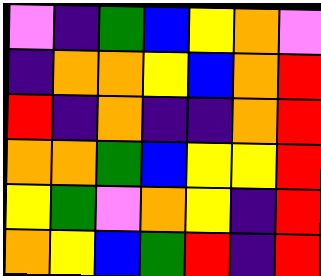[["violet", "indigo", "green", "blue", "yellow", "orange", "violet"], ["indigo", "orange", "orange", "yellow", "blue", "orange", "red"], ["red", "indigo", "orange", "indigo", "indigo", "orange", "red"], ["orange", "orange", "green", "blue", "yellow", "yellow", "red"], ["yellow", "green", "violet", "orange", "yellow", "indigo", "red"], ["orange", "yellow", "blue", "green", "red", "indigo", "red"]]